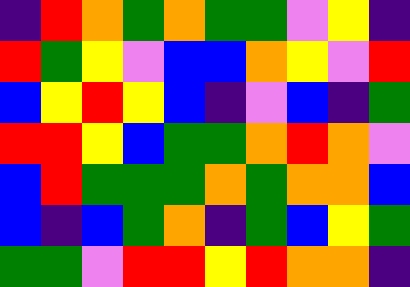[["indigo", "red", "orange", "green", "orange", "green", "green", "violet", "yellow", "indigo"], ["red", "green", "yellow", "violet", "blue", "blue", "orange", "yellow", "violet", "red"], ["blue", "yellow", "red", "yellow", "blue", "indigo", "violet", "blue", "indigo", "green"], ["red", "red", "yellow", "blue", "green", "green", "orange", "red", "orange", "violet"], ["blue", "red", "green", "green", "green", "orange", "green", "orange", "orange", "blue"], ["blue", "indigo", "blue", "green", "orange", "indigo", "green", "blue", "yellow", "green"], ["green", "green", "violet", "red", "red", "yellow", "red", "orange", "orange", "indigo"]]